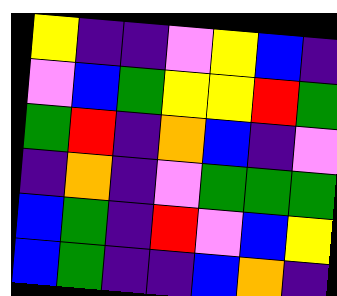[["yellow", "indigo", "indigo", "violet", "yellow", "blue", "indigo"], ["violet", "blue", "green", "yellow", "yellow", "red", "green"], ["green", "red", "indigo", "orange", "blue", "indigo", "violet"], ["indigo", "orange", "indigo", "violet", "green", "green", "green"], ["blue", "green", "indigo", "red", "violet", "blue", "yellow"], ["blue", "green", "indigo", "indigo", "blue", "orange", "indigo"]]